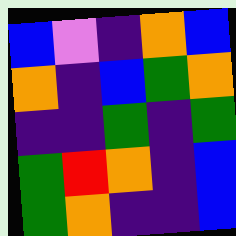[["blue", "violet", "indigo", "orange", "blue"], ["orange", "indigo", "blue", "green", "orange"], ["indigo", "indigo", "green", "indigo", "green"], ["green", "red", "orange", "indigo", "blue"], ["green", "orange", "indigo", "indigo", "blue"]]